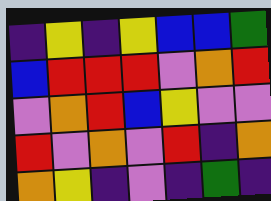[["indigo", "yellow", "indigo", "yellow", "blue", "blue", "green"], ["blue", "red", "red", "red", "violet", "orange", "red"], ["violet", "orange", "red", "blue", "yellow", "violet", "violet"], ["red", "violet", "orange", "violet", "red", "indigo", "orange"], ["orange", "yellow", "indigo", "violet", "indigo", "green", "indigo"]]